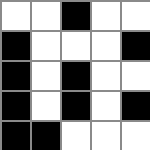[["white", "white", "black", "white", "white"], ["black", "white", "white", "white", "black"], ["black", "white", "black", "white", "white"], ["black", "white", "black", "white", "black"], ["black", "black", "white", "white", "white"]]